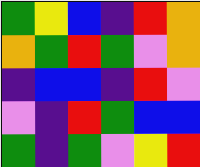[["green", "yellow", "blue", "indigo", "red", "orange"], ["orange", "green", "red", "green", "violet", "orange"], ["indigo", "blue", "blue", "indigo", "red", "violet"], ["violet", "indigo", "red", "green", "blue", "blue"], ["green", "indigo", "green", "violet", "yellow", "red"]]